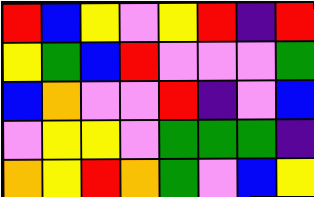[["red", "blue", "yellow", "violet", "yellow", "red", "indigo", "red"], ["yellow", "green", "blue", "red", "violet", "violet", "violet", "green"], ["blue", "orange", "violet", "violet", "red", "indigo", "violet", "blue"], ["violet", "yellow", "yellow", "violet", "green", "green", "green", "indigo"], ["orange", "yellow", "red", "orange", "green", "violet", "blue", "yellow"]]